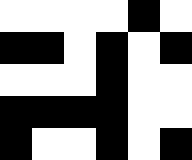[["white", "white", "white", "white", "black", "white"], ["black", "black", "white", "black", "white", "black"], ["white", "white", "white", "black", "white", "white"], ["black", "black", "black", "black", "white", "white"], ["black", "white", "white", "black", "white", "black"]]